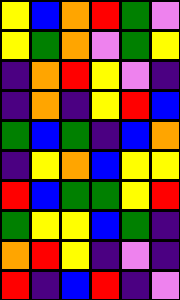[["yellow", "blue", "orange", "red", "green", "violet"], ["yellow", "green", "orange", "violet", "green", "yellow"], ["indigo", "orange", "red", "yellow", "violet", "indigo"], ["indigo", "orange", "indigo", "yellow", "red", "blue"], ["green", "blue", "green", "indigo", "blue", "orange"], ["indigo", "yellow", "orange", "blue", "yellow", "yellow"], ["red", "blue", "green", "green", "yellow", "red"], ["green", "yellow", "yellow", "blue", "green", "indigo"], ["orange", "red", "yellow", "indigo", "violet", "indigo"], ["red", "indigo", "blue", "red", "indigo", "violet"]]